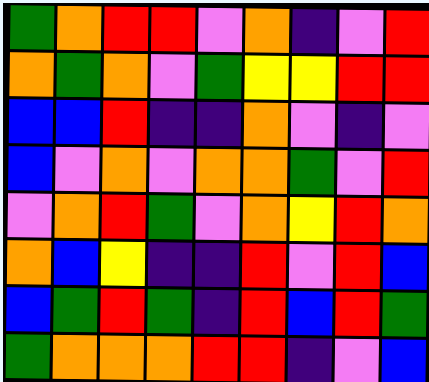[["green", "orange", "red", "red", "violet", "orange", "indigo", "violet", "red"], ["orange", "green", "orange", "violet", "green", "yellow", "yellow", "red", "red"], ["blue", "blue", "red", "indigo", "indigo", "orange", "violet", "indigo", "violet"], ["blue", "violet", "orange", "violet", "orange", "orange", "green", "violet", "red"], ["violet", "orange", "red", "green", "violet", "orange", "yellow", "red", "orange"], ["orange", "blue", "yellow", "indigo", "indigo", "red", "violet", "red", "blue"], ["blue", "green", "red", "green", "indigo", "red", "blue", "red", "green"], ["green", "orange", "orange", "orange", "red", "red", "indigo", "violet", "blue"]]